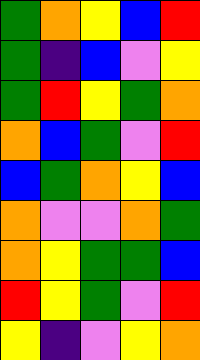[["green", "orange", "yellow", "blue", "red"], ["green", "indigo", "blue", "violet", "yellow"], ["green", "red", "yellow", "green", "orange"], ["orange", "blue", "green", "violet", "red"], ["blue", "green", "orange", "yellow", "blue"], ["orange", "violet", "violet", "orange", "green"], ["orange", "yellow", "green", "green", "blue"], ["red", "yellow", "green", "violet", "red"], ["yellow", "indigo", "violet", "yellow", "orange"]]